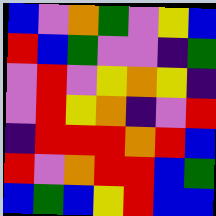[["blue", "violet", "orange", "green", "violet", "yellow", "blue"], ["red", "blue", "green", "violet", "violet", "indigo", "green"], ["violet", "red", "violet", "yellow", "orange", "yellow", "indigo"], ["violet", "red", "yellow", "orange", "indigo", "violet", "red"], ["indigo", "red", "red", "red", "orange", "red", "blue"], ["red", "violet", "orange", "red", "red", "blue", "green"], ["blue", "green", "blue", "yellow", "red", "blue", "blue"]]